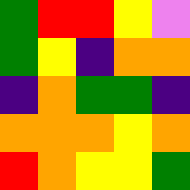[["green", "red", "red", "yellow", "violet"], ["green", "yellow", "indigo", "orange", "orange"], ["indigo", "orange", "green", "green", "indigo"], ["orange", "orange", "orange", "yellow", "orange"], ["red", "orange", "yellow", "yellow", "green"]]